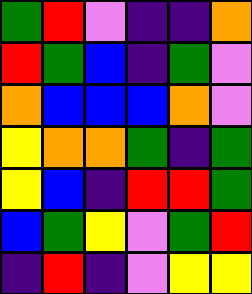[["green", "red", "violet", "indigo", "indigo", "orange"], ["red", "green", "blue", "indigo", "green", "violet"], ["orange", "blue", "blue", "blue", "orange", "violet"], ["yellow", "orange", "orange", "green", "indigo", "green"], ["yellow", "blue", "indigo", "red", "red", "green"], ["blue", "green", "yellow", "violet", "green", "red"], ["indigo", "red", "indigo", "violet", "yellow", "yellow"]]